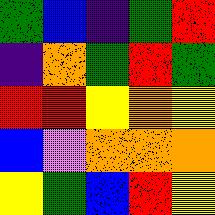[["green", "blue", "indigo", "green", "red"], ["indigo", "orange", "green", "red", "green"], ["red", "red", "yellow", "orange", "yellow"], ["blue", "violet", "orange", "orange", "orange"], ["yellow", "green", "blue", "red", "yellow"]]